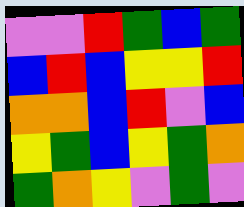[["violet", "violet", "red", "green", "blue", "green"], ["blue", "red", "blue", "yellow", "yellow", "red"], ["orange", "orange", "blue", "red", "violet", "blue"], ["yellow", "green", "blue", "yellow", "green", "orange"], ["green", "orange", "yellow", "violet", "green", "violet"]]